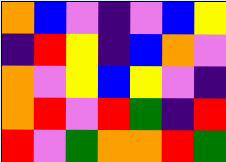[["orange", "blue", "violet", "indigo", "violet", "blue", "yellow"], ["indigo", "red", "yellow", "indigo", "blue", "orange", "violet"], ["orange", "violet", "yellow", "blue", "yellow", "violet", "indigo"], ["orange", "red", "violet", "red", "green", "indigo", "red"], ["red", "violet", "green", "orange", "orange", "red", "green"]]